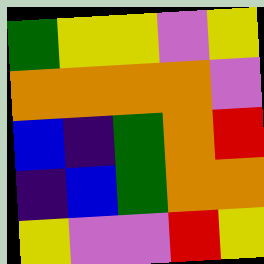[["green", "yellow", "yellow", "violet", "yellow"], ["orange", "orange", "orange", "orange", "violet"], ["blue", "indigo", "green", "orange", "red"], ["indigo", "blue", "green", "orange", "orange"], ["yellow", "violet", "violet", "red", "yellow"]]